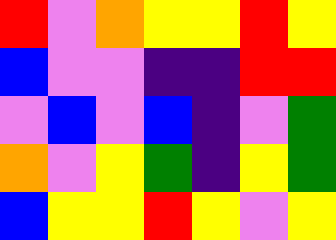[["red", "violet", "orange", "yellow", "yellow", "red", "yellow"], ["blue", "violet", "violet", "indigo", "indigo", "red", "red"], ["violet", "blue", "violet", "blue", "indigo", "violet", "green"], ["orange", "violet", "yellow", "green", "indigo", "yellow", "green"], ["blue", "yellow", "yellow", "red", "yellow", "violet", "yellow"]]